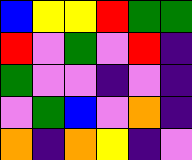[["blue", "yellow", "yellow", "red", "green", "green"], ["red", "violet", "green", "violet", "red", "indigo"], ["green", "violet", "violet", "indigo", "violet", "indigo"], ["violet", "green", "blue", "violet", "orange", "indigo"], ["orange", "indigo", "orange", "yellow", "indigo", "violet"]]